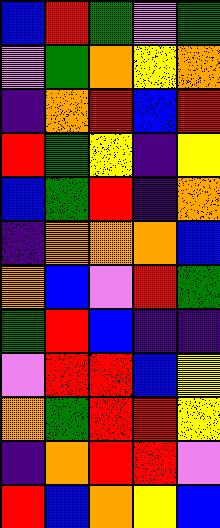[["blue", "red", "green", "violet", "green"], ["violet", "green", "orange", "yellow", "orange"], ["indigo", "orange", "red", "blue", "red"], ["red", "green", "yellow", "indigo", "yellow"], ["blue", "green", "red", "indigo", "orange"], ["indigo", "orange", "orange", "orange", "blue"], ["orange", "blue", "violet", "red", "green"], ["green", "red", "blue", "indigo", "indigo"], ["violet", "red", "red", "blue", "yellow"], ["orange", "green", "red", "red", "yellow"], ["indigo", "orange", "red", "red", "violet"], ["red", "blue", "orange", "yellow", "blue"]]